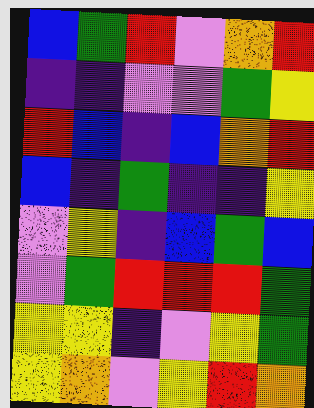[["blue", "green", "red", "violet", "orange", "red"], ["indigo", "indigo", "violet", "violet", "green", "yellow"], ["red", "blue", "indigo", "blue", "orange", "red"], ["blue", "indigo", "green", "indigo", "indigo", "yellow"], ["violet", "yellow", "indigo", "blue", "green", "blue"], ["violet", "green", "red", "red", "red", "green"], ["yellow", "yellow", "indigo", "violet", "yellow", "green"], ["yellow", "orange", "violet", "yellow", "red", "orange"]]